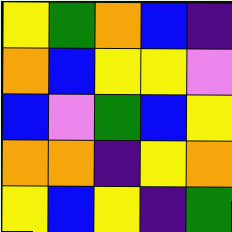[["yellow", "green", "orange", "blue", "indigo"], ["orange", "blue", "yellow", "yellow", "violet"], ["blue", "violet", "green", "blue", "yellow"], ["orange", "orange", "indigo", "yellow", "orange"], ["yellow", "blue", "yellow", "indigo", "green"]]